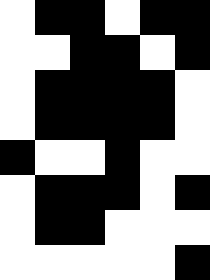[["white", "black", "black", "white", "black", "black"], ["white", "white", "black", "black", "white", "black"], ["white", "black", "black", "black", "black", "white"], ["white", "black", "black", "black", "black", "white"], ["black", "white", "white", "black", "white", "white"], ["white", "black", "black", "black", "white", "black"], ["white", "black", "black", "white", "white", "white"], ["white", "white", "white", "white", "white", "black"]]